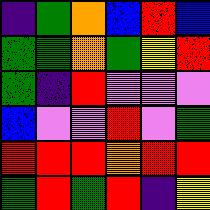[["indigo", "green", "orange", "blue", "red", "blue"], ["green", "green", "orange", "green", "yellow", "red"], ["green", "indigo", "red", "violet", "violet", "violet"], ["blue", "violet", "violet", "red", "violet", "green"], ["red", "red", "red", "orange", "red", "red"], ["green", "red", "green", "red", "indigo", "yellow"]]